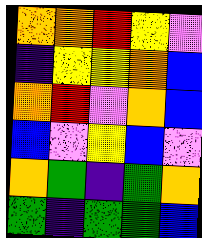[["orange", "orange", "red", "yellow", "violet"], ["indigo", "yellow", "yellow", "orange", "blue"], ["orange", "red", "violet", "orange", "blue"], ["blue", "violet", "yellow", "blue", "violet"], ["orange", "green", "indigo", "green", "orange"], ["green", "indigo", "green", "green", "blue"]]